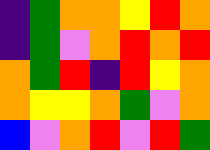[["indigo", "green", "orange", "orange", "yellow", "red", "orange"], ["indigo", "green", "violet", "orange", "red", "orange", "red"], ["orange", "green", "red", "indigo", "red", "yellow", "orange"], ["orange", "yellow", "yellow", "orange", "green", "violet", "orange"], ["blue", "violet", "orange", "red", "violet", "red", "green"]]